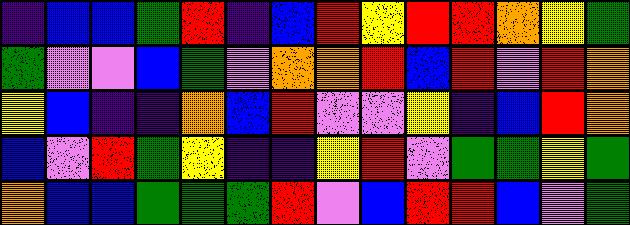[["indigo", "blue", "blue", "green", "red", "indigo", "blue", "red", "yellow", "red", "red", "orange", "yellow", "green"], ["green", "violet", "violet", "blue", "green", "violet", "orange", "orange", "red", "blue", "red", "violet", "red", "orange"], ["yellow", "blue", "indigo", "indigo", "orange", "blue", "red", "violet", "violet", "yellow", "indigo", "blue", "red", "orange"], ["blue", "violet", "red", "green", "yellow", "indigo", "indigo", "yellow", "red", "violet", "green", "green", "yellow", "green"], ["orange", "blue", "blue", "green", "green", "green", "red", "violet", "blue", "red", "red", "blue", "violet", "green"]]